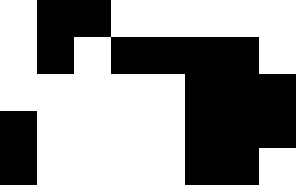[["white", "black", "black", "white", "white", "white", "white", "white"], ["white", "black", "white", "black", "black", "black", "black", "white"], ["white", "white", "white", "white", "white", "black", "black", "black"], ["black", "white", "white", "white", "white", "black", "black", "black"], ["black", "white", "white", "white", "white", "black", "black", "white"]]